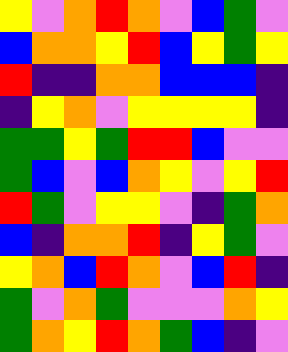[["yellow", "violet", "orange", "red", "orange", "violet", "blue", "green", "violet"], ["blue", "orange", "orange", "yellow", "red", "blue", "yellow", "green", "yellow"], ["red", "indigo", "indigo", "orange", "orange", "blue", "blue", "blue", "indigo"], ["indigo", "yellow", "orange", "violet", "yellow", "yellow", "yellow", "yellow", "indigo"], ["green", "green", "yellow", "green", "red", "red", "blue", "violet", "violet"], ["green", "blue", "violet", "blue", "orange", "yellow", "violet", "yellow", "red"], ["red", "green", "violet", "yellow", "yellow", "violet", "indigo", "green", "orange"], ["blue", "indigo", "orange", "orange", "red", "indigo", "yellow", "green", "violet"], ["yellow", "orange", "blue", "red", "orange", "violet", "blue", "red", "indigo"], ["green", "violet", "orange", "green", "violet", "violet", "violet", "orange", "yellow"], ["green", "orange", "yellow", "red", "orange", "green", "blue", "indigo", "violet"]]